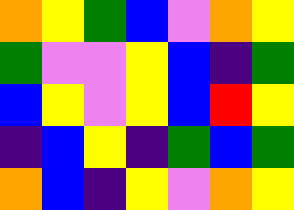[["orange", "yellow", "green", "blue", "violet", "orange", "yellow"], ["green", "violet", "violet", "yellow", "blue", "indigo", "green"], ["blue", "yellow", "violet", "yellow", "blue", "red", "yellow"], ["indigo", "blue", "yellow", "indigo", "green", "blue", "green"], ["orange", "blue", "indigo", "yellow", "violet", "orange", "yellow"]]